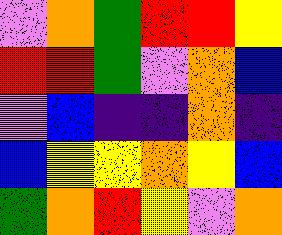[["violet", "orange", "green", "red", "red", "yellow"], ["red", "red", "green", "violet", "orange", "blue"], ["violet", "blue", "indigo", "indigo", "orange", "indigo"], ["blue", "yellow", "yellow", "orange", "yellow", "blue"], ["green", "orange", "red", "yellow", "violet", "orange"]]